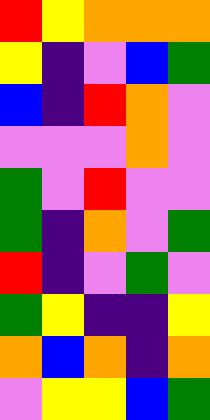[["red", "yellow", "orange", "orange", "orange"], ["yellow", "indigo", "violet", "blue", "green"], ["blue", "indigo", "red", "orange", "violet"], ["violet", "violet", "violet", "orange", "violet"], ["green", "violet", "red", "violet", "violet"], ["green", "indigo", "orange", "violet", "green"], ["red", "indigo", "violet", "green", "violet"], ["green", "yellow", "indigo", "indigo", "yellow"], ["orange", "blue", "orange", "indigo", "orange"], ["violet", "yellow", "yellow", "blue", "green"]]